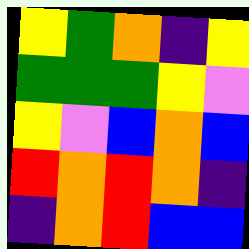[["yellow", "green", "orange", "indigo", "yellow"], ["green", "green", "green", "yellow", "violet"], ["yellow", "violet", "blue", "orange", "blue"], ["red", "orange", "red", "orange", "indigo"], ["indigo", "orange", "red", "blue", "blue"]]